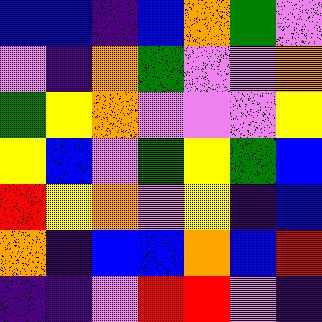[["blue", "blue", "indigo", "blue", "orange", "green", "violet"], ["violet", "indigo", "orange", "green", "violet", "violet", "orange"], ["green", "yellow", "orange", "violet", "violet", "violet", "yellow"], ["yellow", "blue", "violet", "green", "yellow", "green", "blue"], ["red", "yellow", "orange", "violet", "yellow", "indigo", "blue"], ["orange", "indigo", "blue", "blue", "orange", "blue", "red"], ["indigo", "indigo", "violet", "red", "red", "violet", "indigo"]]